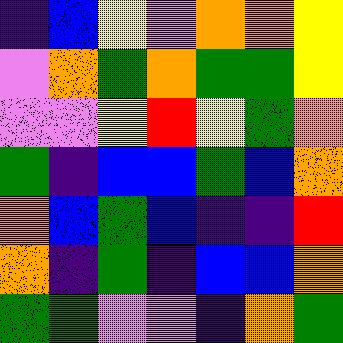[["indigo", "blue", "yellow", "violet", "orange", "orange", "yellow"], ["violet", "orange", "green", "orange", "green", "green", "yellow"], ["violet", "violet", "yellow", "red", "yellow", "green", "orange"], ["green", "indigo", "blue", "blue", "green", "blue", "orange"], ["orange", "blue", "green", "blue", "indigo", "indigo", "red"], ["orange", "indigo", "green", "indigo", "blue", "blue", "orange"], ["green", "green", "violet", "violet", "indigo", "orange", "green"]]